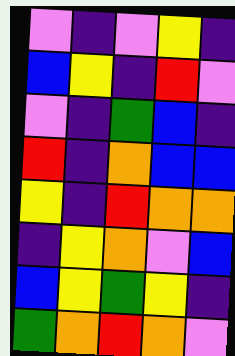[["violet", "indigo", "violet", "yellow", "indigo"], ["blue", "yellow", "indigo", "red", "violet"], ["violet", "indigo", "green", "blue", "indigo"], ["red", "indigo", "orange", "blue", "blue"], ["yellow", "indigo", "red", "orange", "orange"], ["indigo", "yellow", "orange", "violet", "blue"], ["blue", "yellow", "green", "yellow", "indigo"], ["green", "orange", "red", "orange", "violet"]]